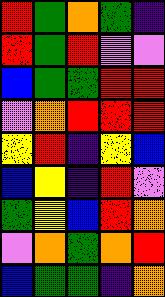[["red", "green", "orange", "green", "indigo"], ["red", "green", "red", "violet", "violet"], ["blue", "green", "green", "red", "red"], ["violet", "orange", "red", "red", "red"], ["yellow", "red", "indigo", "yellow", "blue"], ["blue", "yellow", "indigo", "red", "violet"], ["green", "yellow", "blue", "red", "orange"], ["violet", "orange", "green", "orange", "red"], ["blue", "green", "green", "indigo", "orange"]]